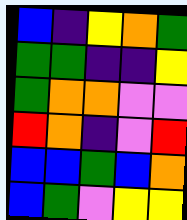[["blue", "indigo", "yellow", "orange", "green"], ["green", "green", "indigo", "indigo", "yellow"], ["green", "orange", "orange", "violet", "violet"], ["red", "orange", "indigo", "violet", "red"], ["blue", "blue", "green", "blue", "orange"], ["blue", "green", "violet", "yellow", "yellow"]]